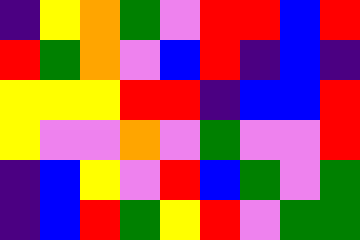[["indigo", "yellow", "orange", "green", "violet", "red", "red", "blue", "red"], ["red", "green", "orange", "violet", "blue", "red", "indigo", "blue", "indigo"], ["yellow", "yellow", "yellow", "red", "red", "indigo", "blue", "blue", "red"], ["yellow", "violet", "violet", "orange", "violet", "green", "violet", "violet", "red"], ["indigo", "blue", "yellow", "violet", "red", "blue", "green", "violet", "green"], ["indigo", "blue", "red", "green", "yellow", "red", "violet", "green", "green"]]